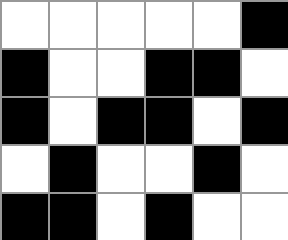[["white", "white", "white", "white", "white", "black"], ["black", "white", "white", "black", "black", "white"], ["black", "white", "black", "black", "white", "black"], ["white", "black", "white", "white", "black", "white"], ["black", "black", "white", "black", "white", "white"]]